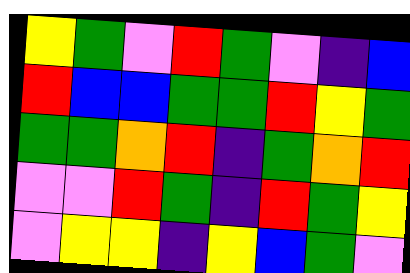[["yellow", "green", "violet", "red", "green", "violet", "indigo", "blue"], ["red", "blue", "blue", "green", "green", "red", "yellow", "green"], ["green", "green", "orange", "red", "indigo", "green", "orange", "red"], ["violet", "violet", "red", "green", "indigo", "red", "green", "yellow"], ["violet", "yellow", "yellow", "indigo", "yellow", "blue", "green", "violet"]]